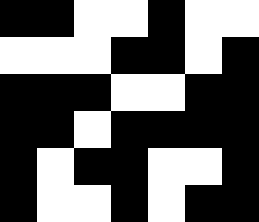[["black", "black", "white", "white", "black", "white", "white"], ["white", "white", "white", "black", "black", "white", "black"], ["black", "black", "black", "white", "white", "black", "black"], ["black", "black", "white", "black", "black", "black", "black"], ["black", "white", "black", "black", "white", "white", "black"], ["black", "white", "white", "black", "white", "black", "black"]]